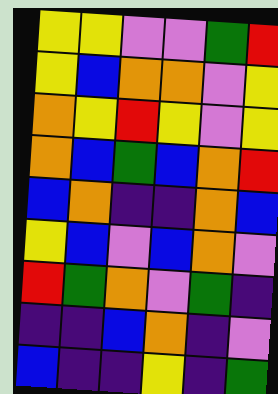[["yellow", "yellow", "violet", "violet", "green", "red"], ["yellow", "blue", "orange", "orange", "violet", "yellow"], ["orange", "yellow", "red", "yellow", "violet", "yellow"], ["orange", "blue", "green", "blue", "orange", "red"], ["blue", "orange", "indigo", "indigo", "orange", "blue"], ["yellow", "blue", "violet", "blue", "orange", "violet"], ["red", "green", "orange", "violet", "green", "indigo"], ["indigo", "indigo", "blue", "orange", "indigo", "violet"], ["blue", "indigo", "indigo", "yellow", "indigo", "green"]]